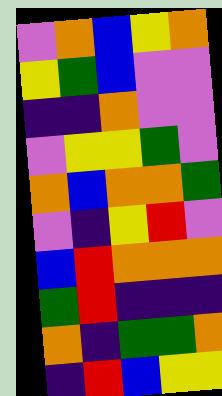[["violet", "orange", "blue", "yellow", "orange"], ["yellow", "green", "blue", "violet", "violet"], ["indigo", "indigo", "orange", "violet", "violet"], ["violet", "yellow", "yellow", "green", "violet"], ["orange", "blue", "orange", "orange", "green"], ["violet", "indigo", "yellow", "red", "violet"], ["blue", "red", "orange", "orange", "orange"], ["green", "red", "indigo", "indigo", "indigo"], ["orange", "indigo", "green", "green", "orange"], ["indigo", "red", "blue", "yellow", "yellow"]]